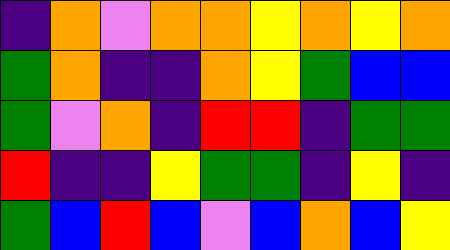[["indigo", "orange", "violet", "orange", "orange", "yellow", "orange", "yellow", "orange"], ["green", "orange", "indigo", "indigo", "orange", "yellow", "green", "blue", "blue"], ["green", "violet", "orange", "indigo", "red", "red", "indigo", "green", "green"], ["red", "indigo", "indigo", "yellow", "green", "green", "indigo", "yellow", "indigo"], ["green", "blue", "red", "blue", "violet", "blue", "orange", "blue", "yellow"]]